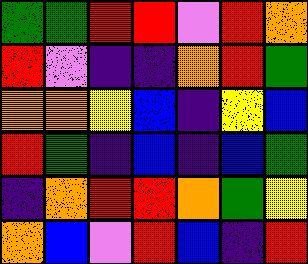[["green", "green", "red", "red", "violet", "red", "orange"], ["red", "violet", "indigo", "indigo", "orange", "red", "green"], ["orange", "orange", "yellow", "blue", "indigo", "yellow", "blue"], ["red", "green", "indigo", "blue", "indigo", "blue", "green"], ["indigo", "orange", "red", "red", "orange", "green", "yellow"], ["orange", "blue", "violet", "red", "blue", "indigo", "red"]]